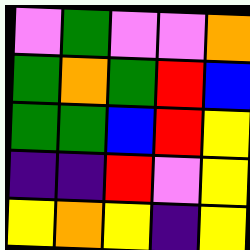[["violet", "green", "violet", "violet", "orange"], ["green", "orange", "green", "red", "blue"], ["green", "green", "blue", "red", "yellow"], ["indigo", "indigo", "red", "violet", "yellow"], ["yellow", "orange", "yellow", "indigo", "yellow"]]